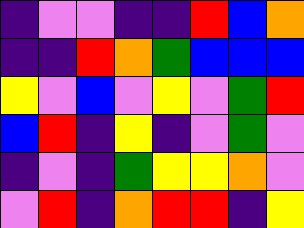[["indigo", "violet", "violet", "indigo", "indigo", "red", "blue", "orange"], ["indigo", "indigo", "red", "orange", "green", "blue", "blue", "blue"], ["yellow", "violet", "blue", "violet", "yellow", "violet", "green", "red"], ["blue", "red", "indigo", "yellow", "indigo", "violet", "green", "violet"], ["indigo", "violet", "indigo", "green", "yellow", "yellow", "orange", "violet"], ["violet", "red", "indigo", "orange", "red", "red", "indigo", "yellow"]]